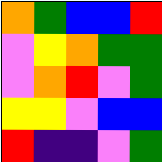[["orange", "green", "blue", "blue", "red"], ["violet", "yellow", "orange", "green", "green"], ["violet", "orange", "red", "violet", "green"], ["yellow", "yellow", "violet", "blue", "blue"], ["red", "indigo", "indigo", "violet", "green"]]